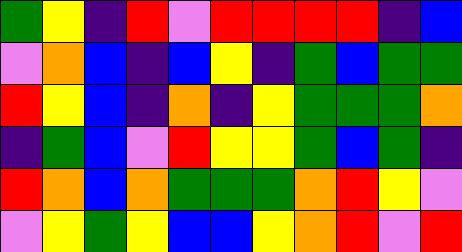[["green", "yellow", "indigo", "red", "violet", "red", "red", "red", "red", "indigo", "blue"], ["violet", "orange", "blue", "indigo", "blue", "yellow", "indigo", "green", "blue", "green", "green"], ["red", "yellow", "blue", "indigo", "orange", "indigo", "yellow", "green", "green", "green", "orange"], ["indigo", "green", "blue", "violet", "red", "yellow", "yellow", "green", "blue", "green", "indigo"], ["red", "orange", "blue", "orange", "green", "green", "green", "orange", "red", "yellow", "violet"], ["violet", "yellow", "green", "yellow", "blue", "blue", "yellow", "orange", "red", "violet", "red"]]